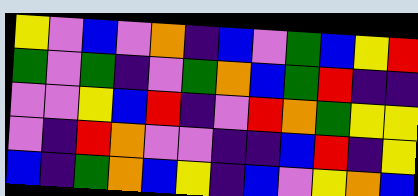[["yellow", "violet", "blue", "violet", "orange", "indigo", "blue", "violet", "green", "blue", "yellow", "red"], ["green", "violet", "green", "indigo", "violet", "green", "orange", "blue", "green", "red", "indigo", "indigo"], ["violet", "violet", "yellow", "blue", "red", "indigo", "violet", "red", "orange", "green", "yellow", "yellow"], ["violet", "indigo", "red", "orange", "violet", "violet", "indigo", "indigo", "blue", "red", "indigo", "yellow"], ["blue", "indigo", "green", "orange", "blue", "yellow", "indigo", "blue", "violet", "yellow", "orange", "blue"]]